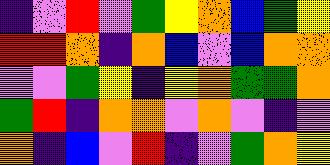[["indigo", "violet", "red", "violet", "green", "yellow", "orange", "blue", "green", "yellow"], ["red", "red", "orange", "indigo", "orange", "blue", "violet", "blue", "orange", "orange"], ["violet", "violet", "green", "yellow", "indigo", "yellow", "orange", "green", "green", "orange"], ["green", "red", "indigo", "orange", "orange", "violet", "orange", "violet", "indigo", "violet"], ["orange", "indigo", "blue", "violet", "red", "indigo", "violet", "green", "orange", "yellow"]]